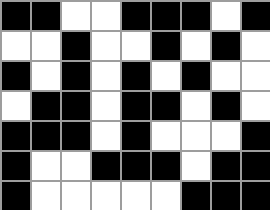[["black", "black", "white", "white", "black", "black", "black", "white", "black"], ["white", "white", "black", "white", "white", "black", "white", "black", "white"], ["black", "white", "black", "white", "black", "white", "black", "white", "white"], ["white", "black", "black", "white", "black", "black", "white", "black", "white"], ["black", "black", "black", "white", "black", "white", "white", "white", "black"], ["black", "white", "white", "black", "black", "black", "white", "black", "black"], ["black", "white", "white", "white", "white", "white", "black", "black", "black"]]